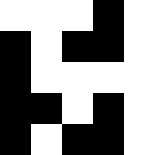[["white", "white", "white", "black", "white"], ["black", "white", "black", "black", "white"], ["black", "white", "white", "white", "white"], ["black", "black", "white", "black", "white"], ["black", "white", "black", "black", "white"]]